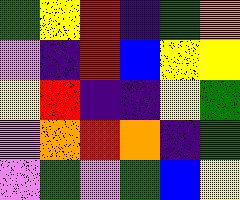[["green", "yellow", "red", "indigo", "green", "orange"], ["violet", "indigo", "red", "blue", "yellow", "yellow"], ["yellow", "red", "indigo", "indigo", "yellow", "green"], ["violet", "orange", "red", "orange", "indigo", "green"], ["violet", "green", "violet", "green", "blue", "yellow"]]